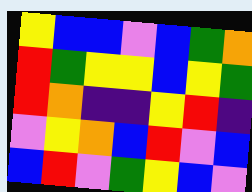[["yellow", "blue", "blue", "violet", "blue", "green", "orange"], ["red", "green", "yellow", "yellow", "blue", "yellow", "green"], ["red", "orange", "indigo", "indigo", "yellow", "red", "indigo"], ["violet", "yellow", "orange", "blue", "red", "violet", "blue"], ["blue", "red", "violet", "green", "yellow", "blue", "violet"]]